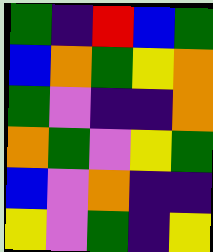[["green", "indigo", "red", "blue", "green"], ["blue", "orange", "green", "yellow", "orange"], ["green", "violet", "indigo", "indigo", "orange"], ["orange", "green", "violet", "yellow", "green"], ["blue", "violet", "orange", "indigo", "indigo"], ["yellow", "violet", "green", "indigo", "yellow"]]